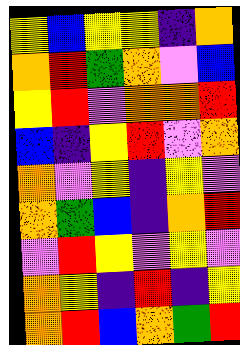[["yellow", "blue", "yellow", "yellow", "indigo", "orange"], ["orange", "red", "green", "orange", "violet", "blue"], ["yellow", "red", "violet", "orange", "orange", "red"], ["blue", "indigo", "yellow", "red", "violet", "orange"], ["orange", "violet", "yellow", "indigo", "yellow", "violet"], ["orange", "green", "blue", "indigo", "orange", "red"], ["violet", "red", "yellow", "violet", "yellow", "violet"], ["orange", "yellow", "indigo", "red", "indigo", "yellow"], ["orange", "red", "blue", "orange", "green", "red"]]